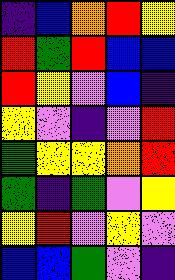[["indigo", "blue", "orange", "red", "yellow"], ["red", "green", "red", "blue", "blue"], ["red", "yellow", "violet", "blue", "indigo"], ["yellow", "violet", "indigo", "violet", "red"], ["green", "yellow", "yellow", "orange", "red"], ["green", "indigo", "green", "violet", "yellow"], ["yellow", "red", "violet", "yellow", "violet"], ["blue", "blue", "green", "violet", "indigo"]]